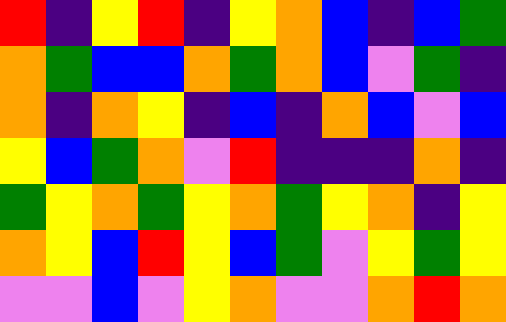[["red", "indigo", "yellow", "red", "indigo", "yellow", "orange", "blue", "indigo", "blue", "green"], ["orange", "green", "blue", "blue", "orange", "green", "orange", "blue", "violet", "green", "indigo"], ["orange", "indigo", "orange", "yellow", "indigo", "blue", "indigo", "orange", "blue", "violet", "blue"], ["yellow", "blue", "green", "orange", "violet", "red", "indigo", "indigo", "indigo", "orange", "indigo"], ["green", "yellow", "orange", "green", "yellow", "orange", "green", "yellow", "orange", "indigo", "yellow"], ["orange", "yellow", "blue", "red", "yellow", "blue", "green", "violet", "yellow", "green", "yellow"], ["violet", "violet", "blue", "violet", "yellow", "orange", "violet", "violet", "orange", "red", "orange"]]